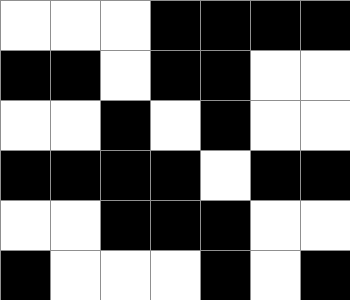[["white", "white", "white", "black", "black", "black", "black"], ["black", "black", "white", "black", "black", "white", "white"], ["white", "white", "black", "white", "black", "white", "white"], ["black", "black", "black", "black", "white", "black", "black"], ["white", "white", "black", "black", "black", "white", "white"], ["black", "white", "white", "white", "black", "white", "black"]]